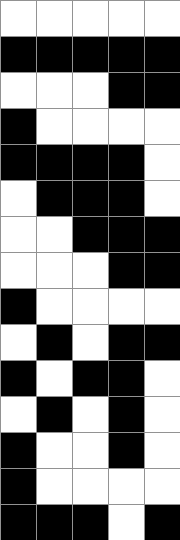[["white", "white", "white", "white", "white"], ["black", "black", "black", "black", "black"], ["white", "white", "white", "black", "black"], ["black", "white", "white", "white", "white"], ["black", "black", "black", "black", "white"], ["white", "black", "black", "black", "white"], ["white", "white", "black", "black", "black"], ["white", "white", "white", "black", "black"], ["black", "white", "white", "white", "white"], ["white", "black", "white", "black", "black"], ["black", "white", "black", "black", "white"], ["white", "black", "white", "black", "white"], ["black", "white", "white", "black", "white"], ["black", "white", "white", "white", "white"], ["black", "black", "black", "white", "black"]]